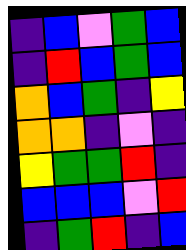[["indigo", "blue", "violet", "green", "blue"], ["indigo", "red", "blue", "green", "blue"], ["orange", "blue", "green", "indigo", "yellow"], ["orange", "orange", "indigo", "violet", "indigo"], ["yellow", "green", "green", "red", "indigo"], ["blue", "blue", "blue", "violet", "red"], ["indigo", "green", "red", "indigo", "blue"]]